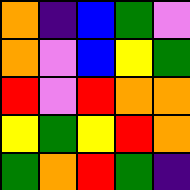[["orange", "indigo", "blue", "green", "violet"], ["orange", "violet", "blue", "yellow", "green"], ["red", "violet", "red", "orange", "orange"], ["yellow", "green", "yellow", "red", "orange"], ["green", "orange", "red", "green", "indigo"]]